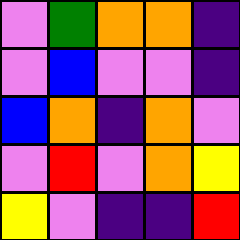[["violet", "green", "orange", "orange", "indigo"], ["violet", "blue", "violet", "violet", "indigo"], ["blue", "orange", "indigo", "orange", "violet"], ["violet", "red", "violet", "orange", "yellow"], ["yellow", "violet", "indigo", "indigo", "red"]]